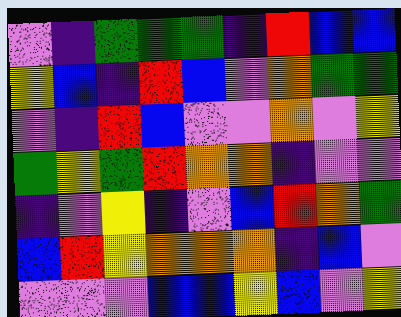[["violet", "indigo", "green", "green", "green", "indigo", "red", "blue", "blue"], ["yellow", "blue", "indigo", "red", "blue", "violet", "orange", "green", "green"], ["violet", "indigo", "red", "blue", "violet", "violet", "orange", "violet", "yellow"], ["green", "yellow", "green", "red", "orange", "orange", "indigo", "violet", "violet"], ["indigo", "violet", "yellow", "indigo", "violet", "blue", "red", "orange", "green"], ["blue", "red", "yellow", "orange", "orange", "orange", "indigo", "blue", "violet"], ["violet", "violet", "violet", "blue", "blue", "yellow", "blue", "violet", "yellow"]]